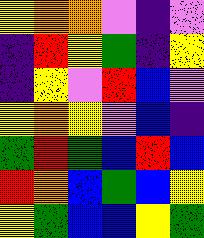[["yellow", "orange", "orange", "violet", "indigo", "violet"], ["indigo", "red", "yellow", "green", "indigo", "yellow"], ["indigo", "yellow", "violet", "red", "blue", "violet"], ["yellow", "orange", "yellow", "violet", "blue", "indigo"], ["green", "red", "green", "blue", "red", "blue"], ["red", "orange", "blue", "green", "blue", "yellow"], ["yellow", "green", "blue", "blue", "yellow", "green"]]